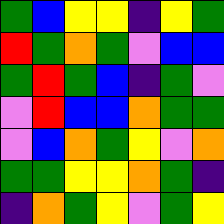[["green", "blue", "yellow", "yellow", "indigo", "yellow", "green"], ["red", "green", "orange", "green", "violet", "blue", "blue"], ["green", "red", "green", "blue", "indigo", "green", "violet"], ["violet", "red", "blue", "blue", "orange", "green", "green"], ["violet", "blue", "orange", "green", "yellow", "violet", "orange"], ["green", "green", "yellow", "yellow", "orange", "green", "indigo"], ["indigo", "orange", "green", "yellow", "violet", "green", "yellow"]]